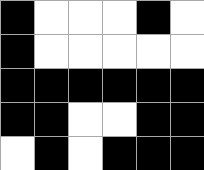[["black", "white", "white", "white", "black", "white"], ["black", "white", "white", "white", "white", "white"], ["black", "black", "black", "black", "black", "black"], ["black", "black", "white", "white", "black", "black"], ["white", "black", "white", "black", "black", "black"]]